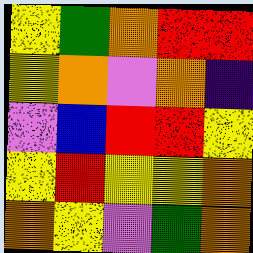[["yellow", "green", "orange", "red", "red"], ["yellow", "orange", "violet", "orange", "indigo"], ["violet", "blue", "red", "red", "yellow"], ["yellow", "red", "yellow", "yellow", "orange"], ["orange", "yellow", "violet", "green", "orange"]]